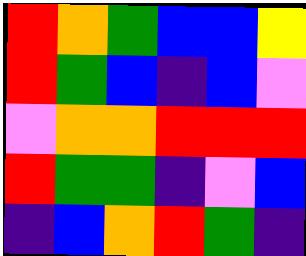[["red", "orange", "green", "blue", "blue", "yellow"], ["red", "green", "blue", "indigo", "blue", "violet"], ["violet", "orange", "orange", "red", "red", "red"], ["red", "green", "green", "indigo", "violet", "blue"], ["indigo", "blue", "orange", "red", "green", "indigo"]]